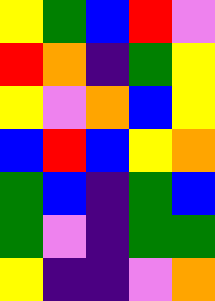[["yellow", "green", "blue", "red", "violet"], ["red", "orange", "indigo", "green", "yellow"], ["yellow", "violet", "orange", "blue", "yellow"], ["blue", "red", "blue", "yellow", "orange"], ["green", "blue", "indigo", "green", "blue"], ["green", "violet", "indigo", "green", "green"], ["yellow", "indigo", "indigo", "violet", "orange"]]